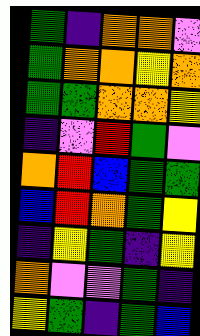[["green", "indigo", "orange", "orange", "violet"], ["green", "orange", "orange", "yellow", "orange"], ["green", "green", "orange", "orange", "yellow"], ["indigo", "violet", "red", "green", "violet"], ["orange", "red", "blue", "green", "green"], ["blue", "red", "orange", "green", "yellow"], ["indigo", "yellow", "green", "indigo", "yellow"], ["orange", "violet", "violet", "green", "indigo"], ["yellow", "green", "indigo", "green", "blue"]]